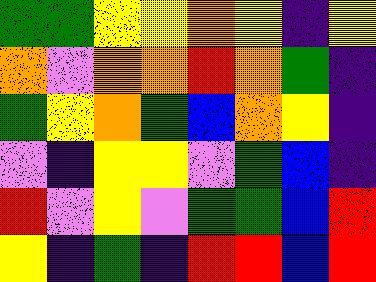[["green", "green", "yellow", "yellow", "orange", "yellow", "indigo", "yellow"], ["orange", "violet", "orange", "orange", "red", "orange", "green", "indigo"], ["green", "yellow", "orange", "green", "blue", "orange", "yellow", "indigo"], ["violet", "indigo", "yellow", "yellow", "violet", "green", "blue", "indigo"], ["red", "violet", "yellow", "violet", "green", "green", "blue", "red"], ["yellow", "indigo", "green", "indigo", "red", "red", "blue", "red"]]